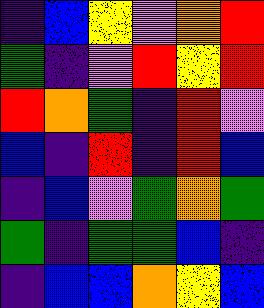[["indigo", "blue", "yellow", "violet", "orange", "red"], ["green", "indigo", "violet", "red", "yellow", "red"], ["red", "orange", "green", "indigo", "red", "violet"], ["blue", "indigo", "red", "indigo", "red", "blue"], ["indigo", "blue", "violet", "green", "orange", "green"], ["green", "indigo", "green", "green", "blue", "indigo"], ["indigo", "blue", "blue", "orange", "yellow", "blue"]]